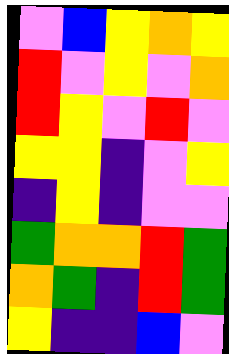[["violet", "blue", "yellow", "orange", "yellow"], ["red", "violet", "yellow", "violet", "orange"], ["red", "yellow", "violet", "red", "violet"], ["yellow", "yellow", "indigo", "violet", "yellow"], ["indigo", "yellow", "indigo", "violet", "violet"], ["green", "orange", "orange", "red", "green"], ["orange", "green", "indigo", "red", "green"], ["yellow", "indigo", "indigo", "blue", "violet"]]